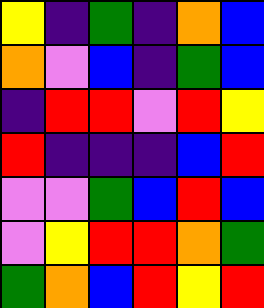[["yellow", "indigo", "green", "indigo", "orange", "blue"], ["orange", "violet", "blue", "indigo", "green", "blue"], ["indigo", "red", "red", "violet", "red", "yellow"], ["red", "indigo", "indigo", "indigo", "blue", "red"], ["violet", "violet", "green", "blue", "red", "blue"], ["violet", "yellow", "red", "red", "orange", "green"], ["green", "orange", "blue", "red", "yellow", "red"]]